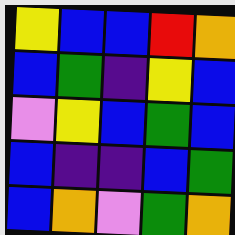[["yellow", "blue", "blue", "red", "orange"], ["blue", "green", "indigo", "yellow", "blue"], ["violet", "yellow", "blue", "green", "blue"], ["blue", "indigo", "indigo", "blue", "green"], ["blue", "orange", "violet", "green", "orange"]]